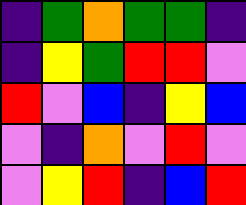[["indigo", "green", "orange", "green", "green", "indigo"], ["indigo", "yellow", "green", "red", "red", "violet"], ["red", "violet", "blue", "indigo", "yellow", "blue"], ["violet", "indigo", "orange", "violet", "red", "violet"], ["violet", "yellow", "red", "indigo", "blue", "red"]]